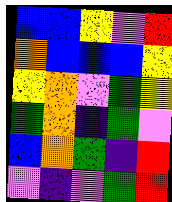[["blue", "blue", "yellow", "violet", "red"], ["orange", "blue", "blue", "blue", "yellow"], ["yellow", "orange", "violet", "green", "yellow"], ["green", "orange", "indigo", "green", "violet"], ["blue", "orange", "green", "indigo", "red"], ["violet", "indigo", "violet", "green", "red"]]